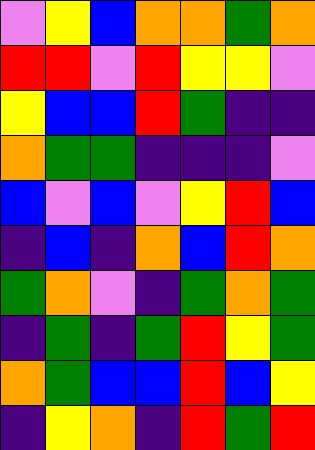[["violet", "yellow", "blue", "orange", "orange", "green", "orange"], ["red", "red", "violet", "red", "yellow", "yellow", "violet"], ["yellow", "blue", "blue", "red", "green", "indigo", "indigo"], ["orange", "green", "green", "indigo", "indigo", "indigo", "violet"], ["blue", "violet", "blue", "violet", "yellow", "red", "blue"], ["indigo", "blue", "indigo", "orange", "blue", "red", "orange"], ["green", "orange", "violet", "indigo", "green", "orange", "green"], ["indigo", "green", "indigo", "green", "red", "yellow", "green"], ["orange", "green", "blue", "blue", "red", "blue", "yellow"], ["indigo", "yellow", "orange", "indigo", "red", "green", "red"]]